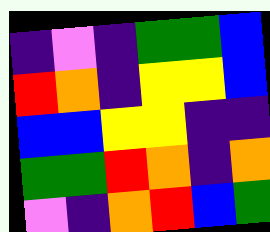[["indigo", "violet", "indigo", "green", "green", "blue"], ["red", "orange", "indigo", "yellow", "yellow", "blue"], ["blue", "blue", "yellow", "yellow", "indigo", "indigo"], ["green", "green", "red", "orange", "indigo", "orange"], ["violet", "indigo", "orange", "red", "blue", "green"]]